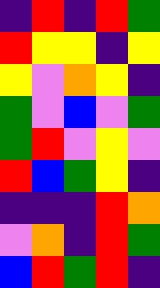[["indigo", "red", "indigo", "red", "green"], ["red", "yellow", "yellow", "indigo", "yellow"], ["yellow", "violet", "orange", "yellow", "indigo"], ["green", "violet", "blue", "violet", "green"], ["green", "red", "violet", "yellow", "violet"], ["red", "blue", "green", "yellow", "indigo"], ["indigo", "indigo", "indigo", "red", "orange"], ["violet", "orange", "indigo", "red", "green"], ["blue", "red", "green", "red", "indigo"]]